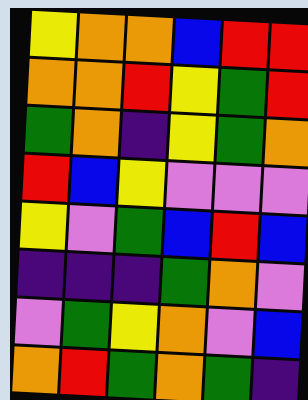[["yellow", "orange", "orange", "blue", "red", "red"], ["orange", "orange", "red", "yellow", "green", "red"], ["green", "orange", "indigo", "yellow", "green", "orange"], ["red", "blue", "yellow", "violet", "violet", "violet"], ["yellow", "violet", "green", "blue", "red", "blue"], ["indigo", "indigo", "indigo", "green", "orange", "violet"], ["violet", "green", "yellow", "orange", "violet", "blue"], ["orange", "red", "green", "orange", "green", "indigo"]]